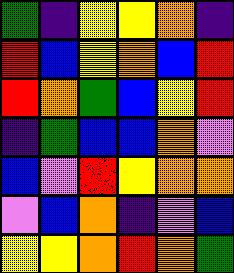[["green", "indigo", "yellow", "yellow", "orange", "indigo"], ["red", "blue", "yellow", "orange", "blue", "red"], ["red", "orange", "green", "blue", "yellow", "red"], ["indigo", "green", "blue", "blue", "orange", "violet"], ["blue", "violet", "red", "yellow", "orange", "orange"], ["violet", "blue", "orange", "indigo", "violet", "blue"], ["yellow", "yellow", "orange", "red", "orange", "green"]]